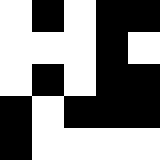[["white", "black", "white", "black", "black"], ["white", "white", "white", "black", "white"], ["white", "black", "white", "black", "black"], ["black", "white", "black", "black", "black"], ["black", "white", "white", "white", "white"]]